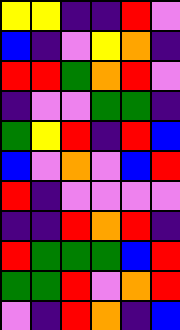[["yellow", "yellow", "indigo", "indigo", "red", "violet"], ["blue", "indigo", "violet", "yellow", "orange", "indigo"], ["red", "red", "green", "orange", "red", "violet"], ["indigo", "violet", "violet", "green", "green", "indigo"], ["green", "yellow", "red", "indigo", "red", "blue"], ["blue", "violet", "orange", "violet", "blue", "red"], ["red", "indigo", "violet", "violet", "violet", "violet"], ["indigo", "indigo", "red", "orange", "red", "indigo"], ["red", "green", "green", "green", "blue", "red"], ["green", "green", "red", "violet", "orange", "red"], ["violet", "indigo", "red", "orange", "indigo", "blue"]]